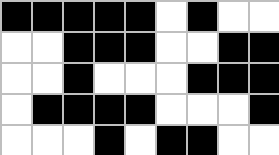[["black", "black", "black", "black", "black", "white", "black", "white", "white"], ["white", "white", "black", "black", "black", "white", "white", "black", "black"], ["white", "white", "black", "white", "white", "white", "black", "black", "black"], ["white", "black", "black", "black", "black", "white", "white", "white", "black"], ["white", "white", "white", "black", "white", "black", "black", "white", "white"]]